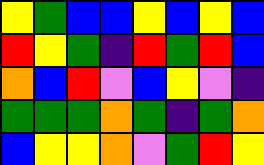[["yellow", "green", "blue", "blue", "yellow", "blue", "yellow", "blue"], ["red", "yellow", "green", "indigo", "red", "green", "red", "blue"], ["orange", "blue", "red", "violet", "blue", "yellow", "violet", "indigo"], ["green", "green", "green", "orange", "green", "indigo", "green", "orange"], ["blue", "yellow", "yellow", "orange", "violet", "green", "red", "yellow"]]